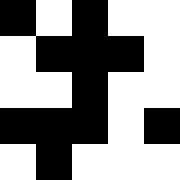[["black", "white", "black", "white", "white"], ["white", "black", "black", "black", "white"], ["white", "white", "black", "white", "white"], ["black", "black", "black", "white", "black"], ["white", "black", "white", "white", "white"]]